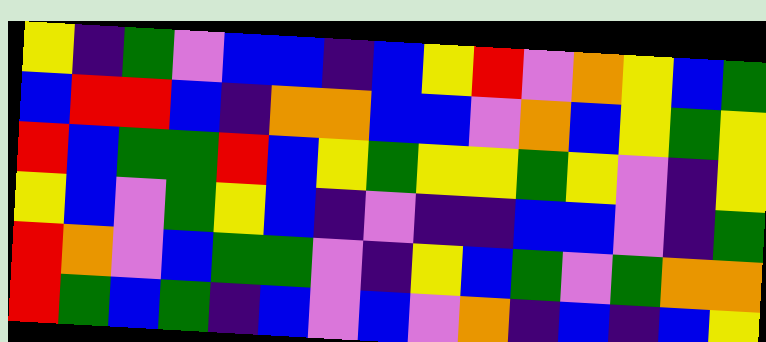[["yellow", "indigo", "green", "violet", "blue", "blue", "indigo", "blue", "yellow", "red", "violet", "orange", "yellow", "blue", "green"], ["blue", "red", "red", "blue", "indigo", "orange", "orange", "blue", "blue", "violet", "orange", "blue", "yellow", "green", "yellow"], ["red", "blue", "green", "green", "red", "blue", "yellow", "green", "yellow", "yellow", "green", "yellow", "violet", "indigo", "yellow"], ["yellow", "blue", "violet", "green", "yellow", "blue", "indigo", "violet", "indigo", "indigo", "blue", "blue", "violet", "indigo", "green"], ["red", "orange", "violet", "blue", "green", "green", "violet", "indigo", "yellow", "blue", "green", "violet", "green", "orange", "orange"], ["red", "green", "blue", "green", "indigo", "blue", "violet", "blue", "violet", "orange", "indigo", "blue", "indigo", "blue", "yellow"]]